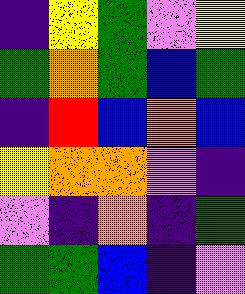[["indigo", "yellow", "green", "violet", "yellow"], ["green", "orange", "green", "blue", "green"], ["indigo", "red", "blue", "orange", "blue"], ["yellow", "orange", "orange", "violet", "indigo"], ["violet", "indigo", "orange", "indigo", "green"], ["green", "green", "blue", "indigo", "violet"]]